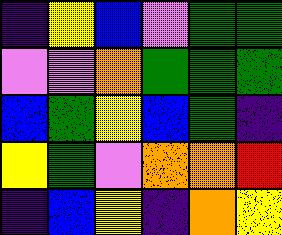[["indigo", "yellow", "blue", "violet", "green", "green"], ["violet", "violet", "orange", "green", "green", "green"], ["blue", "green", "yellow", "blue", "green", "indigo"], ["yellow", "green", "violet", "orange", "orange", "red"], ["indigo", "blue", "yellow", "indigo", "orange", "yellow"]]